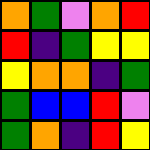[["orange", "green", "violet", "orange", "red"], ["red", "indigo", "green", "yellow", "yellow"], ["yellow", "orange", "orange", "indigo", "green"], ["green", "blue", "blue", "red", "violet"], ["green", "orange", "indigo", "red", "yellow"]]